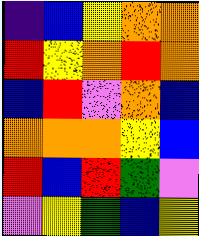[["indigo", "blue", "yellow", "orange", "orange"], ["red", "yellow", "orange", "red", "orange"], ["blue", "red", "violet", "orange", "blue"], ["orange", "orange", "orange", "yellow", "blue"], ["red", "blue", "red", "green", "violet"], ["violet", "yellow", "green", "blue", "yellow"]]